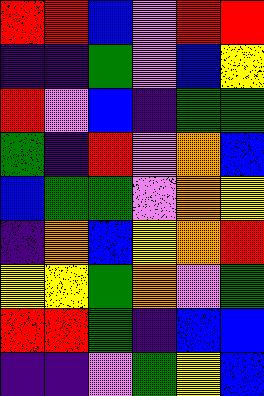[["red", "red", "blue", "violet", "red", "red"], ["indigo", "indigo", "green", "violet", "blue", "yellow"], ["red", "violet", "blue", "indigo", "green", "green"], ["green", "indigo", "red", "violet", "orange", "blue"], ["blue", "green", "green", "violet", "orange", "yellow"], ["indigo", "orange", "blue", "yellow", "orange", "red"], ["yellow", "yellow", "green", "orange", "violet", "green"], ["red", "red", "green", "indigo", "blue", "blue"], ["indigo", "indigo", "violet", "green", "yellow", "blue"]]